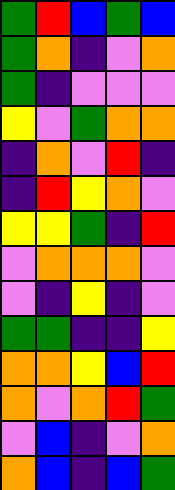[["green", "red", "blue", "green", "blue"], ["green", "orange", "indigo", "violet", "orange"], ["green", "indigo", "violet", "violet", "violet"], ["yellow", "violet", "green", "orange", "orange"], ["indigo", "orange", "violet", "red", "indigo"], ["indigo", "red", "yellow", "orange", "violet"], ["yellow", "yellow", "green", "indigo", "red"], ["violet", "orange", "orange", "orange", "violet"], ["violet", "indigo", "yellow", "indigo", "violet"], ["green", "green", "indigo", "indigo", "yellow"], ["orange", "orange", "yellow", "blue", "red"], ["orange", "violet", "orange", "red", "green"], ["violet", "blue", "indigo", "violet", "orange"], ["orange", "blue", "indigo", "blue", "green"]]